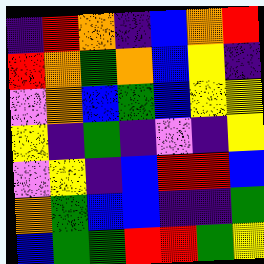[["indigo", "red", "orange", "indigo", "blue", "orange", "red"], ["red", "orange", "green", "orange", "blue", "yellow", "indigo"], ["violet", "orange", "blue", "green", "blue", "yellow", "yellow"], ["yellow", "indigo", "green", "indigo", "violet", "indigo", "yellow"], ["violet", "yellow", "indigo", "blue", "red", "red", "blue"], ["orange", "green", "blue", "blue", "indigo", "indigo", "green"], ["blue", "green", "green", "red", "red", "green", "yellow"]]